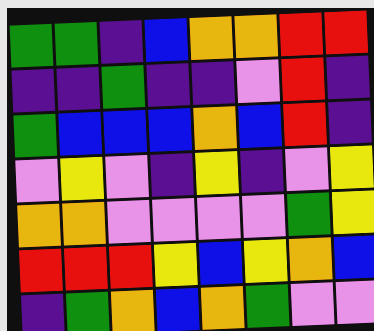[["green", "green", "indigo", "blue", "orange", "orange", "red", "red"], ["indigo", "indigo", "green", "indigo", "indigo", "violet", "red", "indigo"], ["green", "blue", "blue", "blue", "orange", "blue", "red", "indigo"], ["violet", "yellow", "violet", "indigo", "yellow", "indigo", "violet", "yellow"], ["orange", "orange", "violet", "violet", "violet", "violet", "green", "yellow"], ["red", "red", "red", "yellow", "blue", "yellow", "orange", "blue"], ["indigo", "green", "orange", "blue", "orange", "green", "violet", "violet"]]